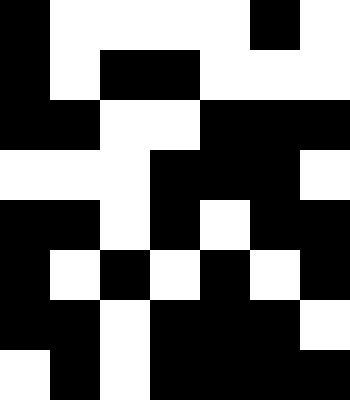[["black", "white", "white", "white", "white", "black", "white"], ["black", "white", "black", "black", "white", "white", "white"], ["black", "black", "white", "white", "black", "black", "black"], ["white", "white", "white", "black", "black", "black", "white"], ["black", "black", "white", "black", "white", "black", "black"], ["black", "white", "black", "white", "black", "white", "black"], ["black", "black", "white", "black", "black", "black", "white"], ["white", "black", "white", "black", "black", "black", "black"]]